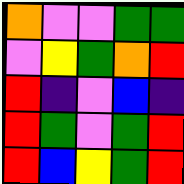[["orange", "violet", "violet", "green", "green"], ["violet", "yellow", "green", "orange", "red"], ["red", "indigo", "violet", "blue", "indigo"], ["red", "green", "violet", "green", "red"], ["red", "blue", "yellow", "green", "red"]]